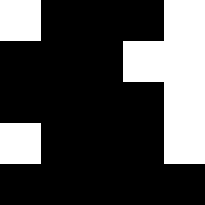[["white", "black", "black", "black", "white"], ["black", "black", "black", "white", "white"], ["black", "black", "black", "black", "white"], ["white", "black", "black", "black", "white"], ["black", "black", "black", "black", "black"]]